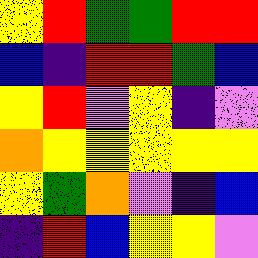[["yellow", "red", "green", "green", "red", "red"], ["blue", "indigo", "red", "red", "green", "blue"], ["yellow", "red", "violet", "yellow", "indigo", "violet"], ["orange", "yellow", "yellow", "yellow", "yellow", "yellow"], ["yellow", "green", "orange", "violet", "indigo", "blue"], ["indigo", "red", "blue", "yellow", "yellow", "violet"]]